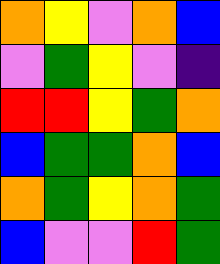[["orange", "yellow", "violet", "orange", "blue"], ["violet", "green", "yellow", "violet", "indigo"], ["red", "red", "yellow", "green", "orange"], ["blue", "green", "green", "orange", "blue"], ["orange", "green", "yellow", "orange", "green"], ["blue", "violet", "violet", "red", "green"]]